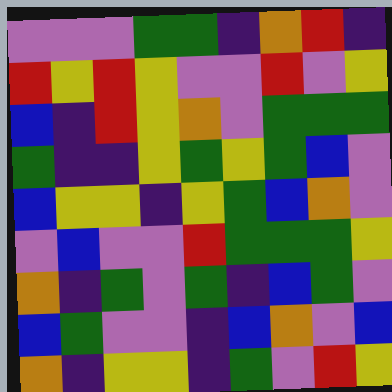[["violet", "violet", "violet", "green", "green", "indigo", "orange", "red", "indigo"], ["red", "yellow", "red", "yellow", "violet", "violet", "red", "violet", "yellow"], ["blue", "indigo", "red", "yellow", "orange", "violet", "green", "green", "green"], ["green", "indigo", "indigo", "yellow", "green", "yellow", "green", "blue", "violet"], ["blue", "yellow", "yellow", "indigo", "yellow", "green", "blue", "orange", "violet"], ["violet", "blue", "violet", "violet", "red", "green", "green", "green", "yellow"], ["orange", "indigo", "green", "violet", "green", "indigo", "blue", "green", "violet"], ["blue", "green", "violet", "violet", "indigo", "blue", "orange", "violet", "blue"], ["orange", "indigo", "yellow", "yellow", "indigo", "green", "violet", "red", "yellow"]]